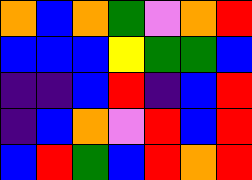[["orange", "blue", "orange", "green", "violet", "orange", "red"], ["blue", "blue", "blue", "yellow", "green", "green", "blue"], ["indigo", "indigo", "blue", "red", "indigo", "blue", "red"], ["indigo", "blue", "orange", "violet", "red", "blue", "red"], ["blue", "red", "green", "blue", "red", "orange", "red"]]